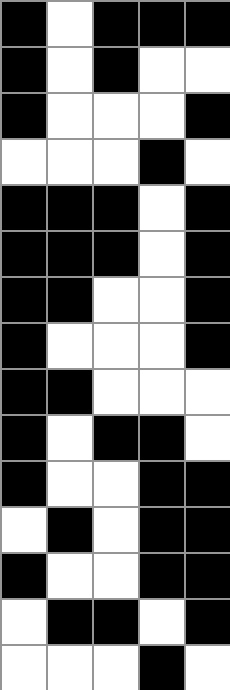[["black", "white", "black", "black", "black"], ["black", "white", "black", "white", "white"], ["black", "white", "white", "white", "black"], ["white", "white", "white", "black", "white"], ["black", "black", "black", "white", "black"], ["black", "black", "black", "white", "black"], ["black", "black", "white", "white", "black"], ["black", "white", "white", "white", "black"], ["black", "black", "white", "white", "white"], ["black", "white", "black", "black", "white"], ["black", "white", "white", "black", "black"], ["white", "black", "white", "black", "black"], ["black", "white", "white", "black", "black"], ["white", "black", "black", "white", "black"], ["white", "white", "white", "black", "white"]]